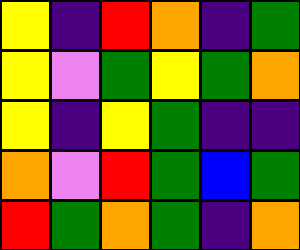[["yellow", "indigo", "red", "orange", "indigo", "green"], ["yellow", "violet", "green", "yellow", "green", "orange"], ["yellow", "indigo", "yellow", "green", "indigo", "indigo"], ["orange", "violet", "red", "green", "blue", "green"], ["red", "green", "orange", "green", "indigo", "orange"]]